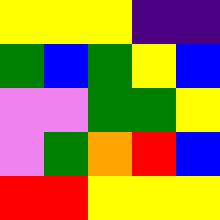[["yellow", "yellow", "yellow", "indigo", "indigo"], ["green", "blue", "green", "yellow", "blue"], ["violet", "violet", "green", "green", "yellow"], ["violet", "green", "orange", "red", "blue"], ["red", "red", "yellow", "yellow", "yellow"]]